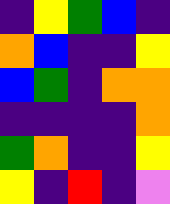[["indigo", "yellow", "green", "blue", "indigo"], ["orange", "blue", "indigo", "indigo", "yellow"], ["blue", "green", "indigo", "orange", "orange"], ["indigo", "indigo", "indigo", "indigo", "orange"], ["green", "orange", "indigo", "indigo", "yellow"], ["yellow", "indigo", "red", "indigo", "violet"]]